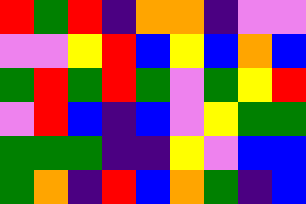[["red", "green", "red", "indigo", "orange", "orange", "indigo", "violet", "violet"], ["violet", "violet", "yellow", "red", "blue", "yellow", "blue", "orange", "blue"], ["green", "red", "green", "red", "green", "violet", "green", "yellow", "red"], ["violet", "red", "blue", "indigo", "blue", "violet", "yellow", "green", "green"], ["green", "green", "green", "indigo", "indigo", "yellow", "violet", "blue", "blue"], ["green", "orange", "indigo", "red", "blue", "orange", "green", "indigo", "blue"]]